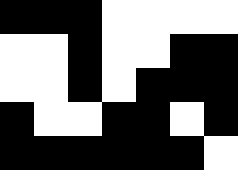[["black", "black", "black", "white", "white", "white", "white"], ["white", "white", "black", "white", "white", "black", "black"], ["white", "white", "black", "white", "black", "black", "black"], ["black", "white", "white", "black", "black", "white", "black"], ["black", "black", "black", "black", "black", "black", "white"]]